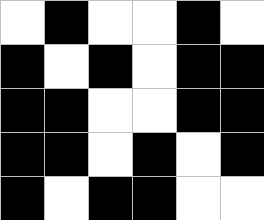[["white", "black", "white", "white", "black", "white"], ["black", "white", "black", "white", "black", "black"], ["black", "black", "white", "white", "black", "black"], ["black", "black", "white", "black", "white", "black"], ["black", "white", "black", "black", "white", "white"]]